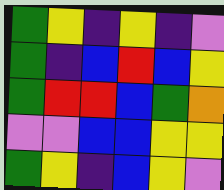[["green", "yellow", "indigo", "yellow", "indigo", "violet"], ["green", "indigo", "blue", "red", "blue", "yellow"], ["green", "red", "red", "blue", "green", "orange"], ["violet", "violet", "blue", "blue", "yellow", "yellow"], ["green", "yellow", "indigo", "blue", "yellow", "violet"]]